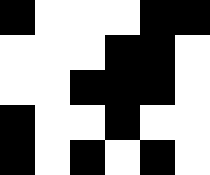[["black", "white", "white", "white", "black", "black"], ["white", "white", "white", "black", "black", "white"], ["white", "white", "black", "black", "black", "white"], ["black", "white", "white", "black", "white", "white"], ["black", "white", "black", "white", "black", "white"]]